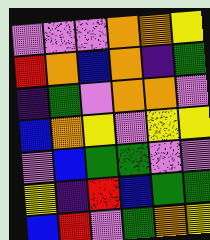[["violet", "violet", "violet", "orange", "orange", "yellow"], ["red", "orange", "blue", "orange", "indigo", "green"], ["indigo", "green", "violet", "orange", "orange", "violet"], ["blue", "orange", "yellow", "violet", "yellow", "yellow"], ["violet", "blue", "green", "green", "violet", "violet"], ["yellow", "indigo", "red", "blue", "green", "green"], ["blue", "red", "violet", "green", "orange", "yellow"]]